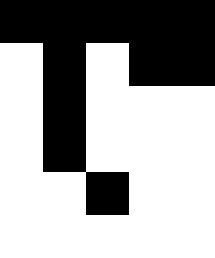[["black", "black", "black", "black", "black"], ["white", "black", "white", "black", "black"], ["white", "black", "white", "white", "white"], ["white", "black", "white", "white", "white"], ["white", "white", "black", "white", "white"], ["white", "white", "white", "white", "white"]]